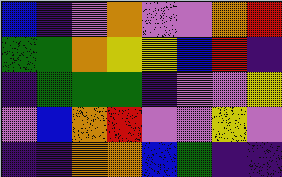[["blue", "indigo", "violet", "orange", "violet", "violet", "orange", "red"], ["green", "green", "orange", "yellow", "yellow", "blue", "red", "indigo"], ["indigo", "green", "green", "green", "indigo", "violet", "violet", "yellow"], ["violet", "blue", "orange", "red", "violet", "violet", "yellow", "violet"], ["indigo", "indigo", "orange", "orange", "blue", "green", "indigo", "indigo"]]